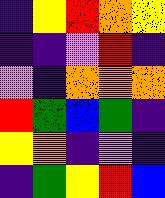[["indigo", "yellow", "red", "orange", "yellow"], ["indigo", "indigo", "violet", "red", "indigo"], ["violet", "indigo", "orange", "orange", "orange"], ["red", "green", "blue", "green", "indigo"], ["yellow", "orange", "indigo", "violet", "indigo"], ["indigo", "green", "yellow", "red", "blue"]]